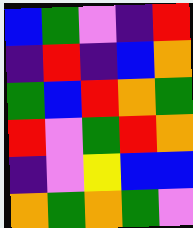[["blue", "green", "violet", "indigo", "red"], ["indigo", "red", "indigo", "blue", "orange"], ["green", "blue", "red", "orange", "green"], ["red", "violet", "green", "red", "orange"], ["indigo", "violet", "yellow", "blue", "blue"], ["orange", "green", "orange", "green", "violet"]]